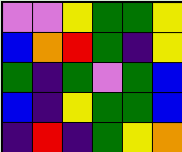[["violet", "violet", "yellow", "green", "green", "yellow"], ["blue", "orange", "red", "green", "indigo", "yellow"], ["green", "indigo", "green", "violet", "green", "blue"], ["blue", "indigo", "yellow", "green", "green", "blue"], ["indigo", "red", "indigo", "green", "yellow", "orange"]]